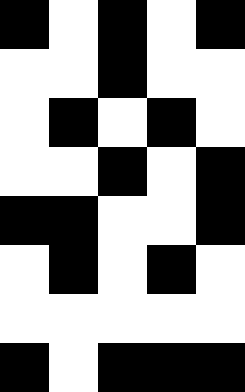[["black", "white", "black", "white", "black"], ["white", "white", "black", "white", "white"], ["white", "black", "white", "black", "white"], ["white", "white", "black", "white", "black"], ["black", "black", "white", "white", "black"], ["white", "black", "white", "black", "white"], ["white", "white", "white", "white", "white"], ["black", "white", "black", "black", "black"]]